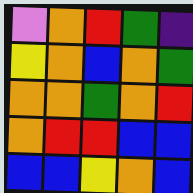[["violet", "orange", "red", "green", "indigo"], ["yellow", "orange", "blue", "orange", "green"], ["orange", "orange", "green", "orange", "red"], ["orange", "red", "red", "blue", "blue"], ["blue", "blue", "yellow", "orange", "blue"]]